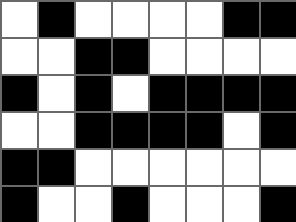[["white", "black", "white", "white", "white", "white", "black", "black"], ["white", "white", "black", "black", "white", "white", "white", "white"], ["black", "white", "black", "white", "black", "black", "black", "black"], ["white", "white", "black", "black", "black", "black", "white", "black"], ["black", "black", "white", "white", "white", "white", "white", "white"], ["black", "white", "white", "black", "white", "white", "white", "black"]]